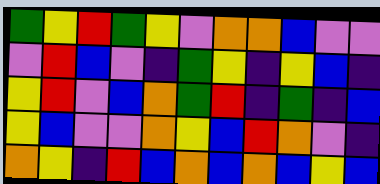[["green", "yellow", "red", "green", "yellow", "violet", "orange", "orange", "blue", "violet", "violet"], ["violet", "red", "blue", "violet", "indigo", "green", "yellow", "indigo", "yellow", "blue", "indigo"], ["yellow", "red", "violet", "blue", "orange", "green", "red", "indigo", "green", "indigo", "blue"], ["yellow", "blue", "violet", "violet", "orange", "yellow", "blue", "red", "orange", "violet", "indigo"], ["orange", "yellow", "indigo", "red", "blue", "orange", "blue", "orange", "blue", "yellow", "blue"]]